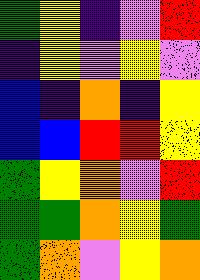[["green", "yellow", "indigo", "violet", "red"], ["indigo", "yellow", "violet", "yellow", "violet"], ["blue", "indigo", "orange", "indigo", "yellow"], ["blue", "blue", "red", "red", "yellow"], ["green", "yellow", "orange", "violet", "red"], ["green", "green", "orange", "yellow", "green"], ["green", "orange", "violet", "yellow", "orange"]]